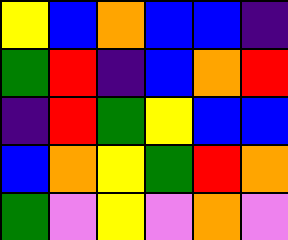[["yellow", "blue", "orange", "blue", "blue", "indigo"], ["green", "red", "indigo", "blue", "orange", "red"], ["indigo", "red", "green", "yellow", "blue", "blue"], ["blue", "orange", "yellow", "green", "red", "orange"], ["green", "violet", "yellow", "violet", "orange", "violet"]]